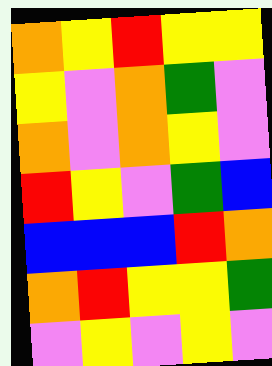[["orange", "yellow", "red", "yellow", "yellow"], ["yellow", "violet", "orange", "green", "violet"], ["orange", "violet", "orange", "yellow", "violet"], ["red", "yellow", "violet", "green", "blue"], ["blue", "blue", "blue", "red", "orange"], ["orange", "red", "yellow", "yellow", "green"], ["violet", "yellow", "violet", "yellow", "violet"]]